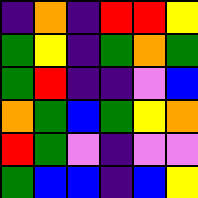[["indigo", "orange", "indigo", "red", "red", "yellow"], ["green", "yellow", "indigo", "green", "orange", "green"], ["green", "red", "indigo", "indigo", "violet", "blue"], ["orange", "green", "blue", "green", "yellow", "orange"], ["red", "green", "violet", "indigo", "violet", "violet"], ["green", "blue", "blue", "indigo", "blue", "yellow"]]